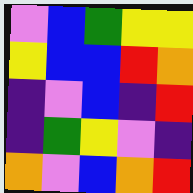[["violet", "blue", "green", "yellow", "yellow"], ["yellow", "blue", "blue", "red", "orange"], ["indigo", "violet", "blue", "indigo", "red"], ["indigo", "green", "yellow", "violet", "indigo"], ["orange", "violet", "blue", "orange", "red"]]